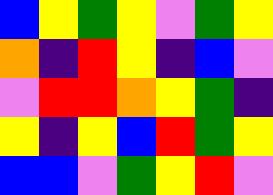[["blue", "yellow", "green", "yellow", "violet", "green", "yellow"], ["orange", "indigo", "red", "yellow", "indigo", "blue", "violet"], ["violet", "red", "red", "orange", "yellow", "green", "indigo"], ["yellow", "indigo", "yellow", "blue", "red", "green", "yellow"], ["blue", "blue", "violet", "green", "yellow", "red", "violet"]]